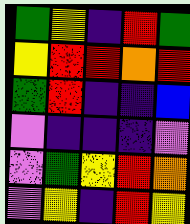[["green", "yellow", "indigo", "red", "green"], ["yellow", "red", "red", "orange", "red"], ["green", "red", "indigo", "indigo", "blue"], ["violet", "indigo", "indigo", "indigo", "violet"], ["violet", "green", "yellow", "red", "orange"], ["violet", "yellow", "indigo", "red", "yellow"]]